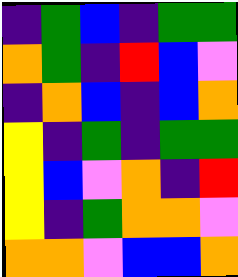[["indigo", "green", "blue", "indigo", "green", "green"], ["orange", "green", "indigo", "red", "blue", "violet"], ["indigo", "orange", "blue", "indigo", "blue", "orange"], ["yellow", "indigo", "green", "indigo", "green", "green"], ["yellow", "blue", "violet", "orange", "indigo", "red"], ["yellow", "indigo", "green", "orange", "orange", "violet"], ["orange", "orange", "violet", "blue", "blue", "orange"]]